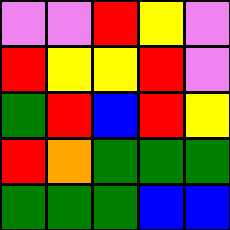[["violet", "violet", "red", "yellow", "violet"], ["red", "yellow", "yellow", "red", "violet"], ["green", "red", "blue", "red", "yellow"], ["red", "orange", "green", "green", "green"], ["green", "green", "green", "blue", "blue"]]